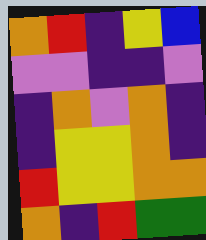[["orange", "red", "indigo", "yellow", "blue"], ["violet", "violet", "indigo", "indigo", "violet"], ["indigo", "orange", "violet", "orange", "indigo"], ["indigo", "yellow", "yellow", "orange", "indigo"], ["red", "yellow", "yellow", "orange", "orange"], ["orange", "indigo", "red", "green", "green"]]